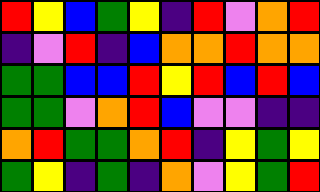[["red", "yellow", "blue", "green", "yellow", "indigo", "red", "violet", "orange", "red"], ["indigo", "violet", "red", "indigo", "blue", "orange", "orange", "red", "orange", "orange"], ["green", "green", "blue", "blue", "red", "yellow", "red", "blue", "red", "blue"], ["green", "green", "violet", "orange", "red", "blue", "violet", "violet", "indigo", "indigo"], ["orange", "red", "green", "green", "orange", "red", "indigo", "yellow", "green", "yellow"], ["green", "yellow", "indigo", "green", "indigo", "orange", "violet", "yellow", "green", "red"]]